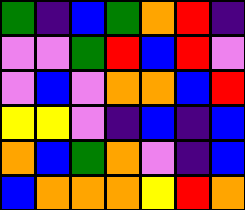[["green", "indigo", "blue", "green", "orange", "red", "indigo"], ["violet", "violet", "green", "red", "blue", "red", "violet"], ["violet", "blue", "violet", "orange", "orange", "blue", "red"], ["yellow", "yellow", "violet", "indigo", "blue", "indigo", "blue"], ["orange", "blue", "green", "orange", "violet", "indigo", "blue"], ["blue", "orange", "orange", "orange", "yellow", "red", "orange"]]